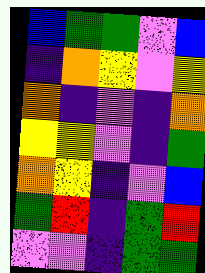[["blue", "green", "green", "violet", "blue"], ["indigo", "orange", "yellow", "violet", "yellow"], ["orange", "indigo", "violet", "indigo", "orange"], ["yellow", "yellow", "violet", "indigo", "green"], ["orange", "yellow", "indigo", "violet", "blue"], ["green", "red", "indigo", "green", "red"], ["violet", "violet", "indigo", "green", "green"]]